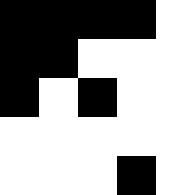[["black", "black", "black", "black", "white"], ["black", "black", "white", "white", "white"], ["black", "white", "black", "white", "white"], ["white", "white", "white", "white", "white"], ["white", "white", "white", "black", "white"]]